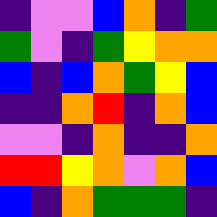[["indigo", "violet", "violet", "blue", "orange", "indigo", "green"], ["green", "violet", "indigo", "green", "yellow", "orange", "orange"], ["blue", "indigo", "blue", "orange", "green", "yellow", "blue"], ["indigo", "indigo", "orange", "red", "indigo", "orange", "blue"], ["violet", "violet", "indigo", "orange", "indigo", "indigo", "orange"], ["red", "red", "yellow", "orange", "violet", "orange", "blue"], ["blue", "indigo", "orange", "green", "green", "green", "indigo"]]